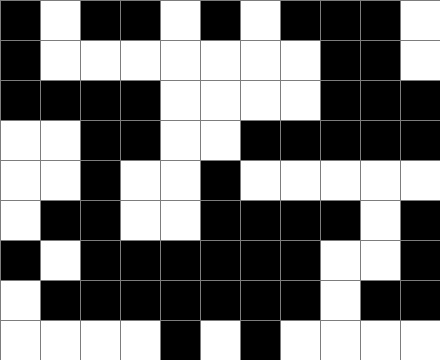[["black", "white", "black", "black", "white", "black", "white", "black", "black", "black", "white"], ["black", "white", "white", "white", "white", "white", "white", "white", "black", "black", "white"], ["black", "black", "black", "black", "white", "white", "white", "white", "black", "black", "black"], ["white", "white", "black", "black", "white", "white", "black", "black", "black", "black", "black"], ["white", "white", "black", "white", "white", "black", "white", "white", "white", "white", "white"], ["white", "black", "black", "white", "white", "black", "black", "black", "black", "white", "black"], ["black", "white", "black", "black", "black", "black", "black", "black", "white", "white", "black"], ["white", "black", "black", "black", "black", "black", "black", "black", "white", "black", "black"], ["white", "white", "white", "white", "black", "white", "black", "white", "white", "white", "white"]]